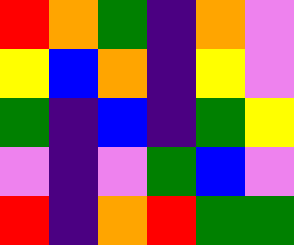[["red", "orange", "green", "indigo", "orange", "violet"], ["yellow", "blue", "orange", "indigo", "yellow", "violet"], ["green", "indigo", "blue", "indigo", "green", "yellow"], ["violet", "indigo", "violet", "green", "blue", "violet"], ["red", "indigo", "orange", "red", "green", "green"]]